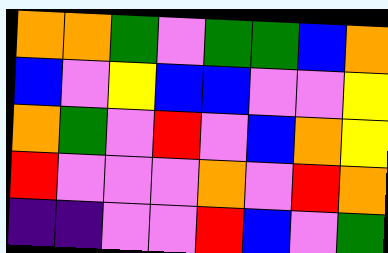[["orange", "orange", "green", "violet", "green", "green", "blue", "orange"], ["blue", "violet", "yellow", "blue", "blue", "violet", "violet", "yellow"], ["orange", "green", "violet", "red", "violet", "blue", "orange", "yellow"], ["red", "violet", "violet", "violet", "orange", "violet", "red", "orange"], ["indigo", "indigo", "violet", "violet", "red", "blue", "violet", "green"]]